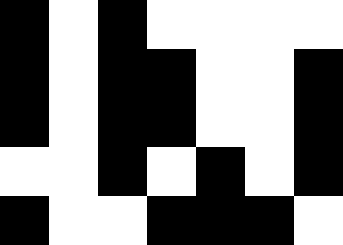[["black", "white", "black", "white", "white", "white", "white"], ["black", "white", "black", "black", "white", "white", "black"], ["black", "white", "black", "black", "white", "white", "black"], ["white", "white", "black", "white", "black", "white", "black"], ["black", "white", "white", "black", "black", "black", "white"]]